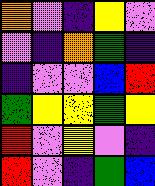[["orange", "violet", "indigo", "yellow", "violet"], ["violet", "indigo", "orange", "green", "indigo"], ["indigo", "violet", "violet", "blue", "red"], ["green", "yellow", "yellow", "green", "yellow"], ["red", "violet", "yellow", "violet", "indigo"], ["red", "violet", "indigo", "green", "blue"]]